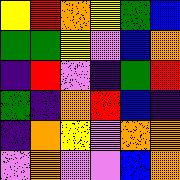[["yellow", "red", "orange", "yellow", "green", "blue"], ["green", "green", "yellow", "violet", "blue", "orange"], ["indigo", "red", "violet", "indigo", "green", "red"], ["green", "indigo", "orange", "red", "blue", "indigo"], ["indigo", "orange", "yellow", "violet", "orange", "orange"], ["violet", "orange", "violet", "violet", "blue", "orange"]]